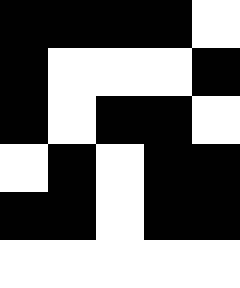[["black", "black", "black", "black", "white"], ["black", "white", "white", "white", "black"], ["black", "white", "black", "black", "white"], ["white", "black", "white", "black", "black"], ["black", "black", "white", "black", "black"], ["white", "white", "white", "white", "white"]]